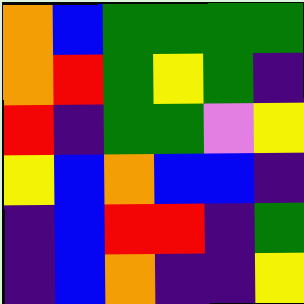[["orange", "blue", "green", "green", "green", "green"], ["orange", "red", "green", "yellow", "green", "indigo"], ["red", "indigo", "green", "green", "violet", "yellow"], ["yellow", "blue", "orange", "blue", "blue", "indigo"], ["indigo", "blue", "red", "red", "indigo", "green"], ["indigo", "blue", "orange", "indigo", "indigo", "yellow"]]